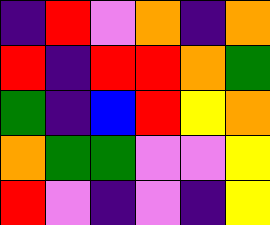[["indigo", "red", "violet", "orange", "indigo", "orange"], ["red", "indigo", "red", "red", "orange", "green"], ["green", "indigo", "blue", "red", "yellow", "orange"], ["orange", "green", "green", "violet", "violet", "yellow"], ["red", "violet", "indigo", "violet", "indigo", "yellow"]]